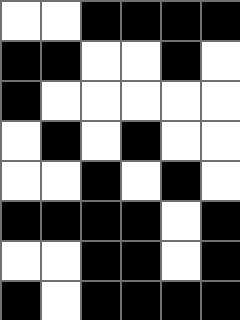[["white", "white", "black", "black", "black", "black"], ["black", "black", "white", "white", "black", "white"], ["black", "white", "white", "white", "white", "white"], ["white", "black", "white", "black", "white", "white"], ["white", "white", "black", "white", "black", "white"], ["black", "black", "black", "black", "white", "black"], ["white", "white", "black", "black", "white", "black"], ["black", "white", "black", "black", "black", "black"]]